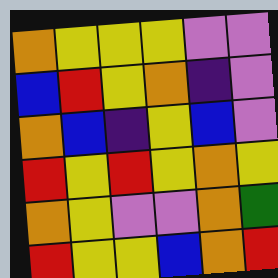[["orange", "yellow", "yellow", "yellow", "violet", "violet"], ["blue", "red", "yellow", "orange", "indigo", "violet"], ["orange", "blue", "indigo", "yellow", "blue", "violet"], ["red", "yellow", "red", "yellow", "orange", "yellow"], ["orange", "yellow", "violet", "violet", "orange", "green"], ["red", "yellow", "yellow", "blue", "orange", "red"]]